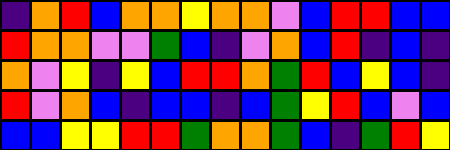[["indigo", "orange", "red", "blue", "orange", "orange", "yellow", "orange", "orange", "violet", "blue", "red", "red", "blue", "blue"], ["red", "orange", "orange", "violet", "violet", "green", "blue", "indigo", "violet", "orange", "blue", "red", "indigo", "blue", "indigo"], ["orange", "violet", "yellow", "indigo", "yellow", "blue", "red", "red", "orange", "green", "red", "blue", "yellow", "blue", "indigo"], ["red", "violet", "orange", "blue", "indigo", "blue", "blue", "indigo", "blue", "green", "yellow", "red", "blue", "violet", "blue"], ["blue", "blue", "yellow", "yellow", "red", "red", "green", "orange", "orange", "green", "blue", "indigo", "green", "red", "yellow"]]